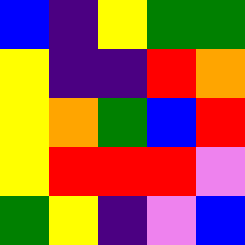[["blue", "indigo", "yellow", "green", "green"], ["yellow", "indigo", "indigo", "red", "orange"], ["yellow", "orange", "green", "blue", "red"], ["yellow", "red", "red", "red", "violet"], ["green", "yellow", "indigo", "violet", "blue"]]